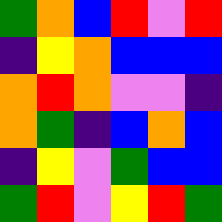[["green", "orange", "blue", "red", "violet", "red"], ["indigo", "yellow", "orange", "blue", "blue", "blue"], ["orange", "red", "orange", "violet", "violet", "indigo"], ["orange", "green", "indigo", "blue", "orange", "blue"], ["indigo", "yellow", "violet", "green", "blue", "blue"], ["green", "red", "violet", "yellow", "red", "green"]]